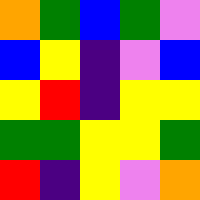[["orange", "green", "blue", "green", "violet"], ["blue", "yellow", "indigo", "violet", "blue"], ["yellow", "red", "indigo", "yellow", "yellow"], ["green", "green", "yellow", "yellow", "green"], ["red", "indigo", "yellow", "violet", "orange"]]